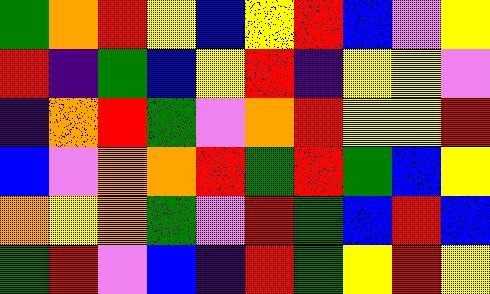[["green", "orange", "red", "yellow", "blue", "yellow", "red", "blue", "violet", "yellow"], ["red", "indigo", "green", "blue", "yellow", "red", "indigo", "yellow", "yellow", "violet"], ["indigo", "orange", "red", "green", "violet", "orange", "red", "yellow", "yellow", "red"], ["blue", "violet", "orange", "orange", "red", "green", "red", "green", "blue", "yellow"], ["orange", "yellow", "orange", "green", "violet", "red", "green", "blue", "red", "blue"], ["green", "red", "violet", "blue", "indigo", "red", "green", "yellow", "red", "yellow"]]